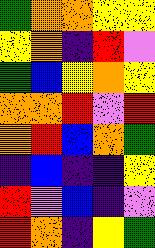[["green", "orange", "orange", "yellow", "yellow"], ["yellow", "orange", "indigo", "red", "violet"], ["green", "blue", "yellow", "orange", "yellow"], ["orange", "orange", "red", "violet", "red"], ["orange", "red", "blue", "orange", "green"], ["indigo", "blue", "indigo", "indigo", "yellow"], ["red", "violet", "blue", "indigo", "violet"], ["red", "orange", "indigo", "yellow", "green"]]